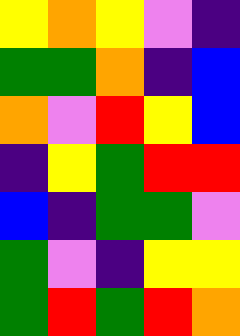[["yellow", "orange", "yellow", "violet", "indigo"], ["green", "green", "orange", "indigo", "blue"], ["orange", "violet", "red", "yellow", "blue"], ["indigo", "yellow", "green", "red", "red"], ["blue", "indigo", "green", "green", "violet"], ["green", "violet", "indigo", "yellow", "yellow"], ["green", "red", "green", "red", "orange"]]